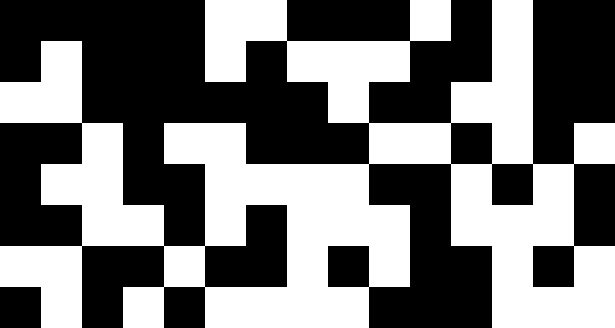[["black", "black", "black", "black", "black", "white", "white", "black", "black", "black", "white", "black", "white", "black", "black"], ["black", "white", "black", "black", "black", "white", "black", "white", "white", "white", "black", "black", "white", "black", "black"], ["white", "white", "black", "black", "black", "black", "black", "black", "white", "black", "black", "white", "white", "black", "black"], ["black", "black", "white", "black", "white", "white", "black", "black", "black", "white", "white", "black", "white", "black", "white"], ["black", "white", "white", "black", "black", "white", "white", "white", "white", "black", "black", "white", "black", "white", "black"], ["black", "black", "white", "white", "black", "white", "black", "white", "white", "white", "black", "white", "white", "white", "black"], ["white", "white", "black", "black", "white", "black", "black", "white", "black", "white", "black", "black", "white", "black", "white"], ["black", "white", "black", "white", "black", "white", "white", "white", "white", "black", "black", "black", "white", "white", "white"]]